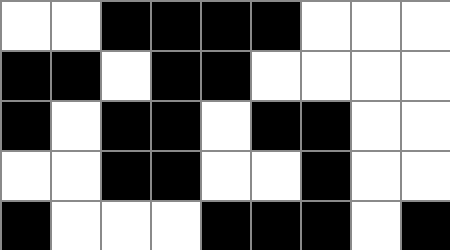[["white", "white", "black", "black", "black", "black", "white", "white", "white"], ["black", "black", "white", "black", "black", "white", "white", "white", "white"], ["black", "white", "black", "black", "white", "black", "black", "white", "white"], ["white", "white", "black", "black", "white", "white", "black", "white", "white"], ["black", "white", "white", "white", "black", "black", "black", "white", "black"]]